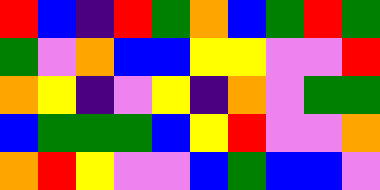[["red", "blue", "indigo", "red", "green", "orange", "blue", "green", "red", "green"], ["green", "violet", "orange", "blue", "blue", "yellow", "yellow", "violet", "violet", "red"], ["orange", "yellow", "indigo", "violet", "yellow", "indigo", "orange", "violet", "green", "green"], ["blue", "green", "green", "green", "blue", "yellow", "red", "violet", "violet", "orange"], ["orange", "red", "yellow", "violet", "violet", "blue", "green", "blue", "blue", "violet"]]